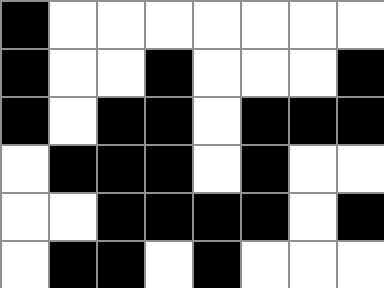[["black", "white", "white", "white", "white", "white", "white", "white"], ["black", "white", "white", "black", "white", "white", "white", "black"], ["black", "white", "black", "black", "white", "black", "black", "black"], ["white", "black", "black", "black", "white", "black", "white", "white"], ["white", "white", "black", "black", "black", "black", "white", "black"], ["white", "black", "black", "white", "black", "white", "white", "white"]]